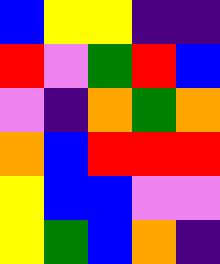[["blue", "yellow", "yellow", "indigo", "indigo"], ["red", "violet", "green", "red", "blue"], ["violet", "indigo", "orange", "green", "orange"], ["orange", "blue", "red", "red", "red"], ["yellow", "blue", "blue", "violet", "violet"], ["yellow", "green", "blue", "orange", "indigo"]]